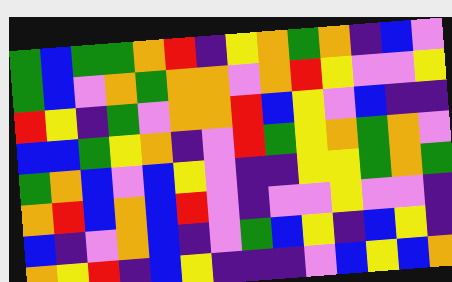[["green", "blue", "green", "green", "orange", "red", "indigo", "yellow", "orange", "green", "orange", "indigo", "blue", "violet"], ["green", "blue", "violet", "orange", "green", "orange", "orange", "violet", "orange", "red", "yellow", "violet", "violet", "yellow"], ["red", "yellow", "indigo", "green", "violet", "orange", "orange", "red", "blue", "yellow", "violet", "blue", "indigo", "indigo"], ["blue", "blue", "green", "yellow", "orange", "indigo", "violet", "red", "green", "yellow", "orange", "green", "orange", "violet"], ["green", "orange", "blue", "violet", "blue", "yellow", "violet", "indigo", "indigo", "yellow", "yellow", "green", "orange", "green"], ["orange", "red", "blue", "orange", "blue", "red", "violet", "indigo", "violet", "violet", "yellow", "violet", "violet", "indigo"], ["blue", "indigo", "violet", "orange", "blue", "indigo", "violet", "green", "blue", "yellow", "indigo", "blue", "yellow", "indigo"], ["orange", "yellow", "red", "indigo", "blue", "yellow", "indigo", "indigo", "indigo", "violet", "blue", "yellow", "blue", "orange"]]